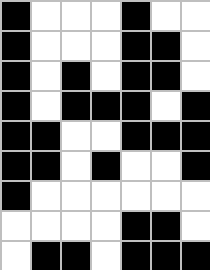[["black", "white", "white", "white", "black", "white", "white"], ["black", "white", "white", "white", "black", "black", "white"], ["black", "white", "black", "white", "black", "black", "white"], ["black", "white", "black", "black", "black", "white", "black"], ["black", "black", "white", "white", "black", "black", "black"], ["black", "black", "white", "black", "white", "white", "black"], ["black", "white", "white", "white", "white", "white", "white"], ["white", "white", "white", "white", "black", "black", "white"], ["white", "black", "black", "white", "black", "black", "black"]]